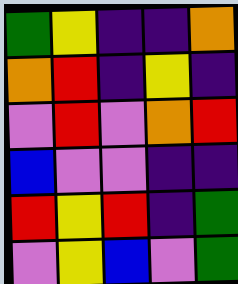[["green", "yellow", "indigo", "indigo", "orange"], ["orange", "red", "indigo", "yellow", "indigo"], ["violet", "red", "violet", "orange", "red"], ["blue", "violet", "violet", "indigo", "indigo"], ["red", "yellow", "red", "indigo", "green"], ["violet", "yellow", "blue", "violet", "green"]]